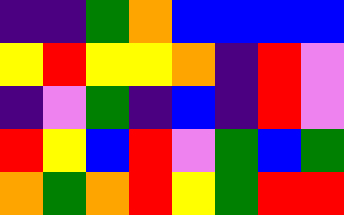[["indigo", "indigo", "green", "orange", "blue", "blue", "blue", "blue"], ["yellow", "red", "yellow", "yellow", "orange", "indigo", "red", "violet"], ["indigo", "violet", "green", "indigo", "blue", "indigo", "red", "violet"], ["red", "yellow", "blue", "red", "violet", "green", "blue", "green"], ["orange", "green", "orange", "red", "yellow", "green", "red", "red"]]